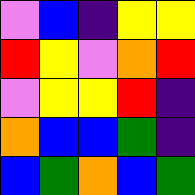[["violet", "blue", "indigo", "yellow", "yellow"], ["red", "yellow", "violet", "orange", "red"], ["violet", "yellow", "yellow", "red", "indigo"], ["orange", "blue", "blue", "green", "indigo"], ["blue", "green", "orange", "blue", "green"]]